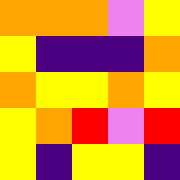[["orange", "orange", "orange", "violet", "yellow"], ["yellow", "indigo", "indigo", "indigo", "orange"], ["orange", "yellow", "yellow", "orange", "yellow"], ["yellow", "orange", "red", "violet", "red"], ["yellow", "indigo", "yellow", "yellow", "indigo"]]